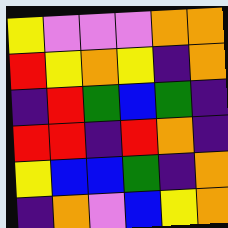[["yellow", "violet", "violet", "violet", "orange", "orange"], ["red", "yellow", "orange", "yellow", "indigo", "orange"], ["indigo", "red", "green", "blue", "green", "indigo"], ["red", "red", "indigo", "red", "orange", "indigo"], ["yellow", "blue", "blue", "green", "indigo", "orange"], ["indigo", "orange", "violet", "blue", "yellow", "orange"]]